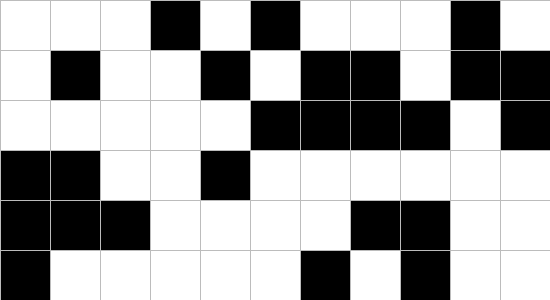[["white", "white", "white", "black", "white", "black", "white", "white", "white", "black", "white"], ["white", "black", "white", "white", "black", "white", "black", "black", "white", "black", "black"], ["white", "white", "white", "white", "white", "black", "black", "black", "black", "white", "black"], ["black", "black", "white", "white", "black", "white", "white", "white", "white", "white", "white"], ["black", "black", "black", "white", "white", "white", "white", "black", "black", "white", "white"], ["black", "white", "white", "white", "white", "white", "black", "white", "black", "white", "white"]]